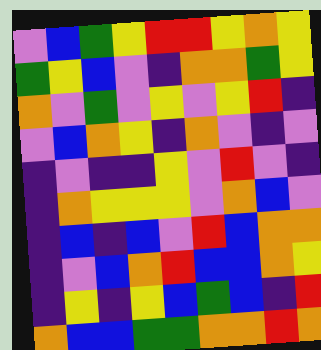[["violet", "blue", "green", "yellow", "red", "red", "yellow", "orange", "yellow"], ["green", "yellow", "blue", "violet", "indigo", "orange", "orange", "green", "yellow"], ["orange", "violet", "green", "violet", "yellow", "violet", "yellow", "red", "indigo"], ["violet", "blue", "orange", "yellow", "indigo", "orange", "violet", "indigo", "violet"], ["indigo", "violet", "indigo", "indigo", "yellow", "violet", "red", "violet", "indigo"], ["indigo", "orange", "yellow", "yellow", "yellow", "violet", "orange", "blue", "violet"], ["indigo", "blue", "indigo", "blue", "violet", "red", "blue", "orange", "orange"], ["indigo", "violet", "blue", "orange", "red", "blue", "blue", "orange", "yellow"], ["indigo", "yellow", "indigo", "yellow", "blue", "green", "blue", "indigo", "red"], ["orange", "blue", "blue", "green", "green", "orange", "orange", "red", "orange"]]